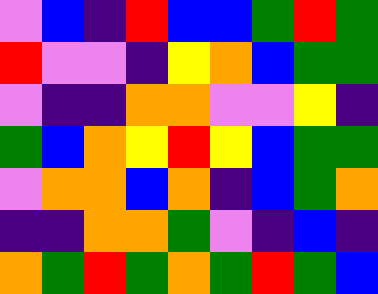[["violet", "blue", "indigo", "red", "blue", "blue", "green", "red", "green"], ["red", "violet", "violet", "indigo", "yellow", "orange", "blue", "green", "green"], ["violet", "indigo", "indigo", "orange", "orange", "violet", "violet", "yellow", "indigo"], ["green", "blue", "orange", "yellow", "red", "yellow", "blue", "green", "green"], ["violet", "orange", "orange", "blue", "orange", "indigo", "blue", "green", "orange"], ["indigo", "indigo", "orange", "orange", "green", "violet", "indigo", "blue", "indigo"], ["orange", "green", "red", "green", "orange", "green", "red", "green", "blue"]]